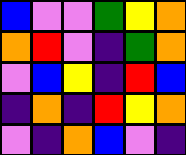[["blue", "violet", "violet", "green", "yellow", "orange"], ["orange", "red", "violet", "indigo", "green", "orange"], ["violet", "blue", "yellow", "indigo", "red", "blue"], ["indigo", "orange", "indigo", "red", "yellow", "orange"], ["violet", "indigo", "orange", "blue", "violet", "indigo"]]